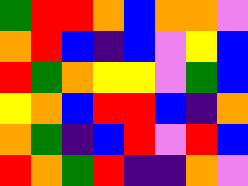[["green", "red", "red", "orange", "blue", "orange", "orange", "violet"], ["orange", "red", "blue", "indigo", "blue", "violet", "yellow", "blue"], ["red", "green", "orange", "yellow", "yellow", "violet", "green", "blue"], ["yellow", "orange", "blue", "red", "red", "blue", "indigo", "orange"], ["orange", "green", "indigo", "blue", "red", "violet", "red", "blue"], ["red", "orange", "green", "red", "indigo", "indigo", "orange", "violet"]]